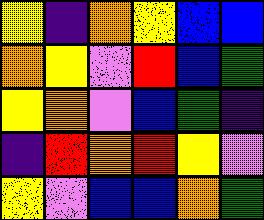[["yellow", "indigo", "orange", "yellow", "blue", "blue"], ["orange", "yellow", "violet", "red", "blue", "green"], ["yellow", "orange", "violet", "blue", "green", "indigo"], ["indigo", "red", "orange", "red", "yellow", "violet"], ["yellow", "violet", "blue", "blue", "orange", "green"]]